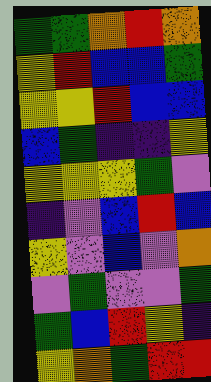[["green", "green", "orange", "red", "orange"], ["yellow", "red", "blue", "blue", "green"], ["yellow", "yellow", "red", "blue", "blue"], ["blue", "green", "indigo", "indigo", "yellow"], ["yellow", "yellow", "yellow", "green", "violet"], ["indigo", "violet", "blue", "red", "blue"], ["yellow", "violet", "blue", "violet", "orange"], ["violet", "green", "violet", "violet", "green"], ["green", "blue", "red", "yellow", "indigo"], ["yellow", "orange", "green", "red", "red"]]